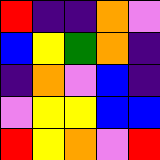[["red", "indigo", "indigo", "orange", "violet"], ["blue", "yellow", "green", "orange", "indigo"], ["indigo", "orange", "violet", "blue", "indigo"], ["violet", "yellow", "yellow", "blue", "blue"], ["red", "yellow", "orange", "violet", "red"]]